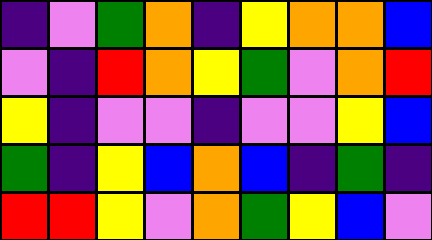[["indigo", "violet", "green", "orange", "indigo", "yellow", "orange", "orange", "blue"], ["violet", "indigo", "red", "orange", "yellow", "green", "violet", "orange", "red"], ["yellow", "indigo", "violet", "violet", "indigo", "violet", "violet", "yellow", "blue"], ["green", "indigo", "yellow", "blue", "orange", "blue", "indigo", "green", "indigo"], ["red", "red", "yellow", "violet", "orange", "green", "yellow", "blue", "violet"]]